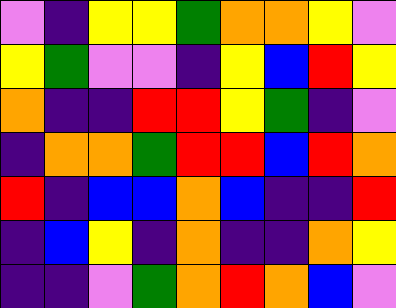[["violet", "indigo", "yellow", "yellow", "green", "orange", "orange", "yellow", "violet"], ["yellow", "green", "violet", "violet", "indigo", "yellow", "blue", "red", "yellow"], ["orange", "indigo", "indigo", "red", "red", "yellow", "green", "indigo", "violet"], ["indigo", "orange", "orange", "green", "red", "red", "blue", "red", "orange"], ["red", "indigo", "blue", "blue", "orange", "blue", "indigo", "indigo", "red"], ["indigo", "blue", "yellow", "indigo", "orange", "indigo", "indigo", "orange", "yellow"], ["indigo", "indigo", "violet", "green", "orange", "red", "orange", "blue", "violet"]]